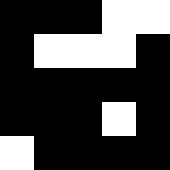[["black", "black", "black", "white", "white"], ["black", "white", "white", "white", "black"], ["black", "black", "black", "black", "black"], ["black", "black", "black", "white", "black"], ["white", "black", "black", "black", "black"]]